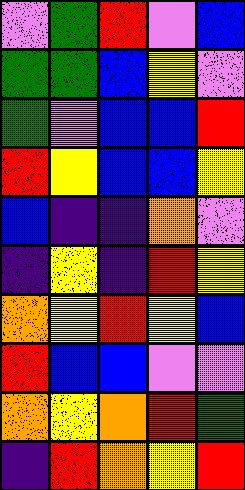[["violet", "green", "red", "violet", "blue"], ["green", "green", "blue", "yellow", "violet"], ["green", "violet", "blue", "blue", "red"], ["red", "yellow", "blue", "blue", "yellow"], ["blue", "indigo", "indigo", "orange", "violet"], ["indigo", "yellow", "indigo", "red", "yellow"], ["orange", "yellow", "red", "yellow", "blue"], ["red", "blue", "blue", "violet", "violet"], ["orange", "yellow", "orange", "red", "green"], ["indigo", "red", "orange", "yellow", "red"]]